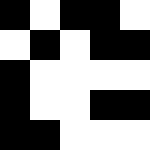[["black", "white", "black", "black", "white"], ["white", "black", "white", "black", "black"], ["black", "white", "white", "white", "white"], ["black", "white", "white", "black", "black"], ["black", "black", "white", "white", "white"]]